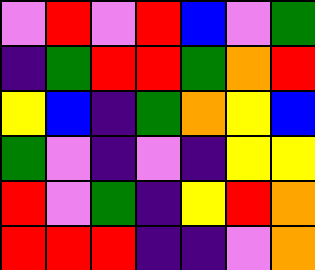[["violet", "red", "violet", "red", "blue", "violet", "green"], ["indigo", "green", "red", "red", "green", "orange", "red"], ["yellow", "blue", "indigo", "green", "orange", "yellow", "blue"], ["green", "violet", "indigo", "violet", "indigo", "yellow", "yellow"], ["red", "violet", "green", "indigo", "yellow", "red", "orange"], ["red", "red", "red", "indigo", "indigo", "violet", "orange"]]